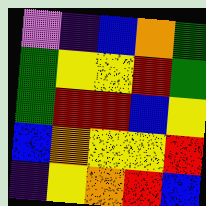[["violet", "indigo", "blue", "orange", "green"], ["green", "yellow", "yellow", "red", "green"], ["green", "red", "red", "blue", "yellow"], ["blue", "orange", "yellow", "yellow", "red"], ["indigo", "yellow", "orange", "red", "blue"]]